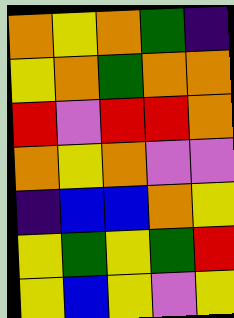[["orange", "yellow", "orange", "green", "indigo"], ["yellow", "orange", "green", "orange", "orange"], ["red", "violet", "red", "red", "orange"], ["orange", "yellow", "orange", "violet", "violet"], ["indigo", "blue", "blue", "orange", "yellow"], ["yellow", "green", "yellow", "green", "red"], ["yellow", "blue", "yellow", "violet", "yellow"]]